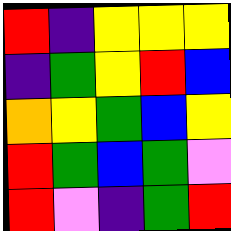[["red", "indigo", "yellow", "yellow", "yellow"], ["indigo", "green", "yellow", "red", "blue"], ["orange", "yellow", "green", "blue", "yellow"], ["red", "green", "blue", "green", "violet"], ["red", "violet", "indigo", "green", "red"]]